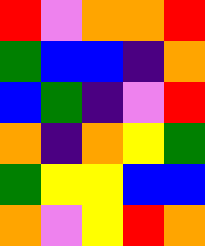[["red", "violet", "orange", "orange", "red"], ["green", "blue", "blue", "indigo", "orange"], ["blue", "green", "indigo", "violet", "red"], ["orange", "indigo", "orange", "yellow", "green"], ["green", "yellow", "yellow", "blue", "blue"], ["orange", "violet", "yellow", "red", "orange"]]